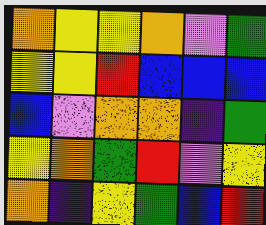[["orange", "yellow", "yellow", "orange", "violet", "green"], ["yellow", "yellow", "red", "blue", "blue", "blue"], ["blue", "violet", "orange", "orange", "indigo", "green"], ["yellow", "orange", "green", "red", "violet", "yellow"], ["orange", "indigo", "yellow", "green", "blue", "red"]]